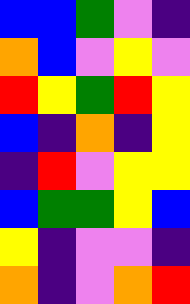[["blue", "blue", "green", "violet", "indigo"], ["orange", "blue", "violet", "yellow", "violet"], ["red", "yellow", "green", "red", "yellow"], ["blue", "indigo", "orange", "indigo", "yellow"], ["indigo", "red", "violet", "yellow", "yellow"], ["blue", "green", "green", "yellow", "blue"], ["yellow", "indigo", "violet", "violet", "indigo"], ["orange", "indigo", "violet", "orange", "red"]]